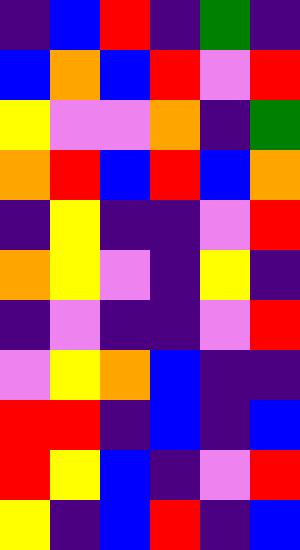[["indigo", "blue", "red", "indigo", "green", "indigo"], ["blue", "orange", "blue", "red", "violet", "red"], ["yellow", "violet", "violet", "orange", "indigo", "green"], ["orange", "red", "blue", "red", "blue", "orange"], ["indigo", "yellow", "indigo", "indigo", "violet", "red"], ["orange", "yellow", "violet", "indigo", "yellow", "indigo"], ["indigo", "violet", "indigo", "indigo", "violet", "red"], ["violet", "yellow", "orange", "blue", "indigo", "indigo"], ["red", "red", "indigo", "blue", "indigo", "blue"], ["red", "yellow", "blue", "indigo", "violet", "red"], ["yellow", "indigo", "blue", "red", "indigo", "blue"]]